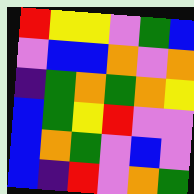[["red", "yellow", "yellow", "violet", "green", "blue"], ["violet", "blue", "blue", "orange", "violet", "orange"], ["indigo", "green", "orange", "green", "orange", "yellow"], ["blue", "green", "yellow", "red", "violet", "violet"], ["blue", "orange", "green", "violet", "blue", "violet"], ["blue", "indigo", "red", "violet", "orange", "green"]]